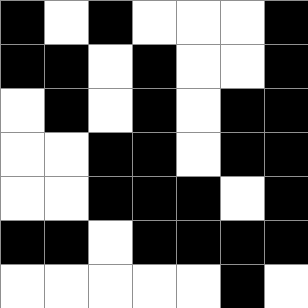[["black", "white", "black", "white", "white", "white", "black"], ["black", "black", "white", "black", "white", "white", "black"], ["white", "black", "white", "black", "white", "black", "black"], ["white", "white", "black", "black", "white", "black", "black"], ["white", "white", "black", "black", "black", "white", "black"], ["black", "black", "white", "black", "black", "black", "black"], ["white", "white", "white", "white", "white", "black", "white"]]